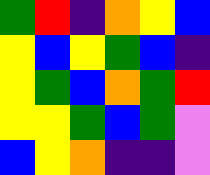[["green", "red", "indigo", "orange", "yellow", "blue"], ["yellow", "blue", "yellow", "green", "blue", "indigo"], ["yellow", "green", "blue", "orange", "green", "red"], ["yellow", "yellow", "green", "blue", "green", "violet"], ["blue", "yellow", "orange", "indigo", "indigo", "violet"]]